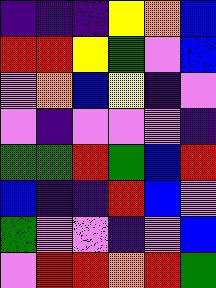[["indigo", "indigo", "indigo", "yellow", "orange", "blue"], ["red", "red", "yellow", "green", "violet", "blue"], ["violet", "orange", "blue", "yellow", "indigo", "violet"], ["violet", "indigo", "violet", "violet", "violet", "indigo"], ["green", "green", "red", "green", "blue", "red"], ["blue", "indigo", "indigo", "red", "blue", "violet"], ["green", "violet", "violet", "indigo", "violet", "blue"], ["violet", "red", "red", "orange", "red", "green"]]